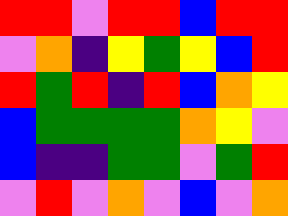[["red", "red", "violet", "red", "red", "blue", "red", "red"], ["violet", "orange", "indigo", "yellow", "green", "yellow", "blue", "red"], ["red", "green", "red", "indigo", "red", "blue", "orange", "yellow"], ["blue", "green", "green", "green", "green", "orange", "yellow", "violet"], ["blue", "indigo", "indigo", "green", "green", "violet", "green", "red"], ["violet", "red", "violet", "orange", "violet", "blue", "violet", "orange"]]